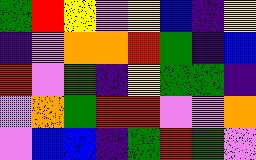[["green", "red", "yellow", "violet", "yellow", "blue", "indigo", "yellow"], ["indigo", "violet", "orange", "orange", "red", "green", "indigo", "blue"], ["red", "violet", "green", "indigo", "yellow", "green", "green", "indigo"], ["violet", "orange", "green", "red", "red", "violet", "violet", "orange"], ["violet", "blue", "blue", "indigo", "green", "red", "green", "violet"]]